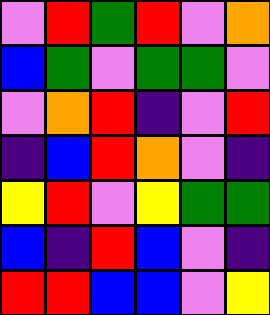[["violet", "red", "green", "red", "violet", "orange"], ["blue", "green", "violet", "green", "green", "violet"], ["violet", "orange", "red", "indigo", "violet", "red"], ["indigo", "blue", "red", "orange", "violet", "indigo"], ["yellow", "red", "violet", "yellow", "green", "green"], ["blue", "indigo", "red", "blue", "violet", "indigo"], ["red", "red", "blue", "blue", "violet", "yellow"]]